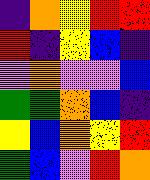[["indigo", "orange", "yellow", "red", "red"], ["red", "indigo", "yellow", "blue", "indigo"], ["violet", "orange", "violet", "violet", "blue"], ["green", "green", "orange", "blue", "indigo"], ["yellow", "blue", "orange", "yellow", "red"], ["green", "blue", "violet", "red", "orange"]]